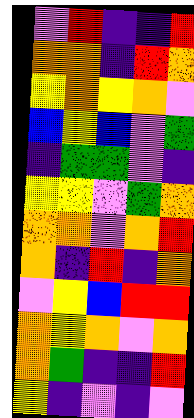[["violet", "red", "indigo", "indigo", "red"], ["orange", "orange", "indigo", "red", "orange"], ["yellow", "orange", "yellow", "orange", "violet"], ["blue", "yellow", "blue", "violet", "green"], ["indigo", "green", "green", "violet", "indigo"], ["yellow", "yellow", "violet", "green", "orange"], ["orange", "orange", "violet", "orange", "red"], ["orange", "indigo", "red", "indigo", "orange"], ["violet", "yellow", "blue", "red", "red"], ["orange", "yellow", "orange", "violet", "orange"], ["orange", "green", "indigo", "indigo", "red"], ["yellow", "indigo", "violet", "indigo", "violet"]]